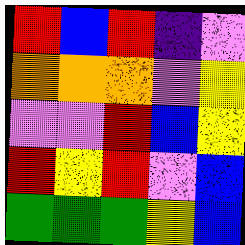[["red", "blue", "red", "indigo", "violet"], ["orange", "orange", "orange", "violet", "yellow"], ["violet", "violet", "red", "blue", "yellow"], ["red", "yellow", "red", "violet", "blue"], ["green", "green", "green", "yellow", "blue"]]